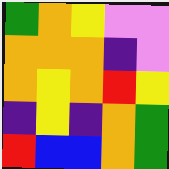[["green", "orange", "yellow", "violet", "violet"], ["orange", "orange", "orange", "indigo", "violet"], ["orange", "yellow", "orange", "red", "yellow"], ["indigo", "yellow", "indigo", "orange", "green"], ["red", "blue", "blue", "orange", "green"]]